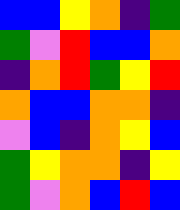[["blue", "blue", "yellow", "orange", "indigo", "green"], ["green", "violet", "red", "blue", "blue", "orange"], ["indigo", "orange", "red", "green", "yellow", "red"], ["orange", "blue", "blue", "orange", "orange", "indigo"], ["violet", "blue", "indigo", "orange", "yellow", "blue"], ["green", "yellow", "orange", "orange", "indigo", "yellow"], ["green", "violet", "orange", "blue", "red", "blue"]]